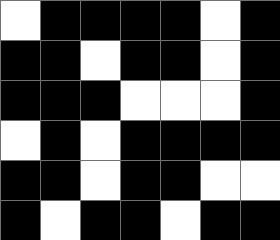[["white", "black", "black", "black", "black", "white", "black"], ["black", "black", "white", "black", "black", "white", "black"], ["black", "black", "black", "white", "white", "white", "black"], ["white", "black", "white", "black", "black", "black", "black"], ["black", "black", "white", "black", "black", "white", "white"], ["black", "white", "black", "black", "white", "black", "black"]]